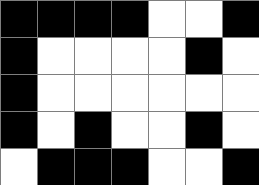[["black", "black", "black", "black", "white", "white", "black"], ["black", "white", "white", "white", "white", "black", "white"], ["black", "white", "white", "white", "white", "white", "white"], ["black", "white", "black", "white", "white", "black", "white"], ["white", "black", "black", "black", "white", "white", "black"]]